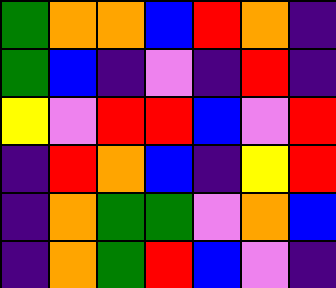[["green", "orange", "orange", "blue", "red", "orange", "indigo"], ["green", "blue", "indigo", "violet", "indigo", "red", "indigo"], ["yellow", "violet", "red", "red", "blue", "violet", "red"], ["indigo", "red", "orange", "blue", "indigo", "yellow", "red"], ["indigo", "orange", "green", "green", "violet", "orange", "blue"], ["indigo", "orange", "green", "red", "blue", "violet", "indigo"]]